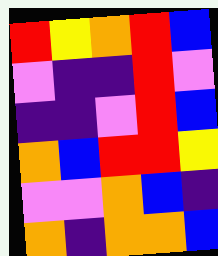[["red", "yellow", "orange", "red", "blue"], ["violet", "indigo", "indigo", "red", "violet"], ["indigo", "indigo", "violet", "red", "blue"], ["orange", "blue", "red", "red", "yellow"], ["violet", "violet", "orange", "blue", "indigo"], ["orange", "indigo", "orange", "orange", "blue"]]